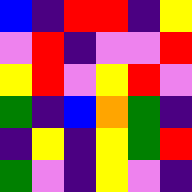[["blue", "indigo", "red", "red", "indigo", "yellow"], ["violet", "red", "indigo", "violet", "violet", "red"], ["yellow", "red", "violet", "yellow", "red", "violet"], ["green", "indigo", "blue", "orange", "green", "indigo"], ["indigo", "yellow", "indigo", "yellow", "green", "red"], ["green", "violet", "indigo", "yellow", "violet", "indigo"]]